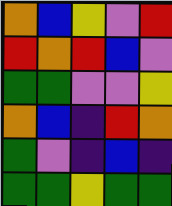[["orange", "blue", "yellow", "violet", "red"], ["red", "orange", "red", "blue", "violet"], ["green", "green", "violet", "violet", "yellow"], ["orange", "blue", "indigo", "red", "orange"], ["green", "violet", "indigo", "blue", "indigo"], ["green", "green", "yellow", "green", "green"]]